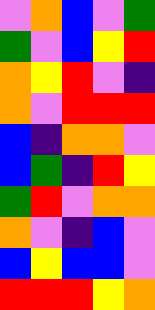[["violet", "orange", "blue", "violet", "green"], ["green", "violet", "blue", "yellow", "red"], ["orange", "yellow", "red", "violet", "indigo"], ["orange", "violet", "red", "red", "red"], ["blue", "indigo", "orange", "orange", "violet"], ["blue", "green", "indigo", "red", "yellow"], ["green", "red", "violet", "orange", "orange"], ["orange", "violet", "indigo", "blue", "violet"], ["blue", "yellow", "blue", "blue", "violet"], ["red", "red", "red", "yellow", "orange"]]